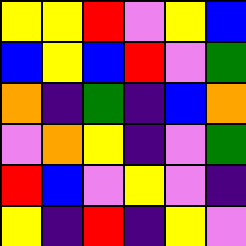[["yellow", "yellow", "red", "violet", "yellow", "blue"], ["blue", "yellow", "blue", "red", "violet", "green"], ["orange", "indigo", "green", "indigo", "blue", "orange"], ["violet", "orange", "yellow", "indigo", "violet", "green"], ["red", "blue", "violet", "yellow", "violet", "indigo"], ["yellow", "indigo", "red", "indigo", "yellow", "violet"]]